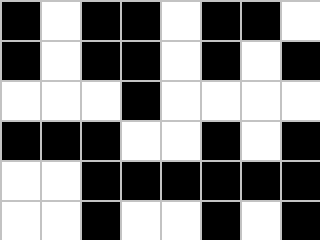[["black", "white", "black", "black", "white", "black", "black", "white"], ["black", "white", "black", "black", "white", "black", "white", "black"], ["white", "white", "white", "black", "white", "white", "white", "white"], ["black", "black", "black", "white", "white", "black", "white", "black"], ["white", "white", "black", "black", "black", "black", "black", "black"], ["white", "white", "black", "white", "white", "black", "white", "black"]]